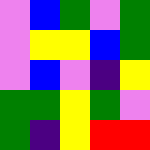[["violet", "blue", "green", "violet", "green"], ["violet", "yellow", "yellow", "blue", "green"], ["violet", "blue", "violet", "indigo", "yellow"], ["green", "green", "yellow", "green", "violet"], ["green", "indigo", "yellow", "red", "red"]]